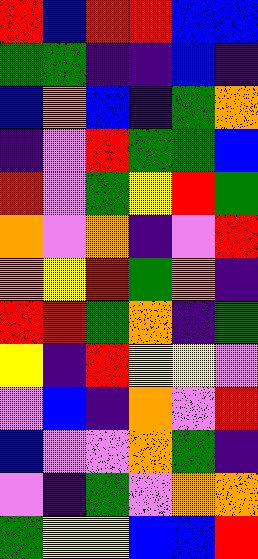[["red", "blue", "red", "red", "blue", "blue"], ["green", "green", "indigo", "indigo", "blue", "indigo"], ["blue", "orange", "blue", "indigo", "green", "orange"], ["indigo", "violet", "red", "green", "green", "blue"], ["red", "violet", "green", "yellow", "red", "green"], ["orange", "violet", "orange", "indigo", "violet", "red"], ["orange", "yellow", "red", "green", "orange", "indigo"], ["red", "red", "green", "orange", "indigo", "green"], ["yellow", "indigo", "red", "yellow", "yellow", "violet"], ["violet", "blue", "indigo", "orange", "violet", "red"], ["blue", "violet", "violet", "orange", "green", "indigo"], ["violet", "indigo", "green", "violet", "orange", "orange"], ["green", "yellow", "yellow", "blue", "blue", "red"]]